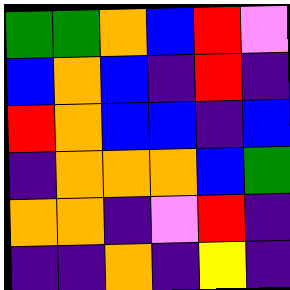[["green", "green", "orange", "blue", "red", "violet"], ["blue", "orange", "blue", "indigo", "red", "indigo"], ["red", "orange", "blue", "blue", "indigo", "blue"], ["indigo", "orange", "orange", "orange", "blue", "green"], ["orange", "orange", "indigo", "violet", "red", "indigo"], ["indigo", "indigo", "orange", "indigo", "yellow", "indigo"]]